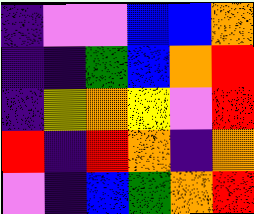[["indigo", "violet", "violet", "blue", "blue", "orange"], ["indigo", "indigo", "green", "blue", "orange", "red"], ["indigo", "yellow", "orange", "yellow", "violet", "red"], ["red", "indigo", "red", "orange", "indigo", "orange"], ["violet", "indigo", "blue", "green", "orange", "red"]]